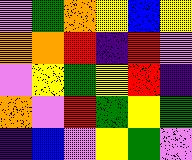[["violet", "green", "orange", "yellow", "blue", "yellow"], ["orange", "orange", "red", "indigo", "red", "violet"], ["violet", "yellow", "green", "yellow", "red", "indigo"], ["orange", "violet", "red", "green", "yellow", "green"], ["indigo", "blue", "violet", "yellow", "green", "violet"]]